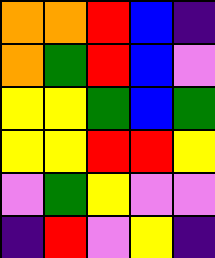[["orange", "orange", "red", "blue", "indigo"], ["orange", "green", "red", "blue", "violet"], ["yellow", "yellow", "green", "blue", "green"], ["yellow", "yellow", "red", "red", "yellow"], ["violet", "green", "yellow", "violet", "violet"], ["indigo", "red", "violet", "yellow", "indigo"]]